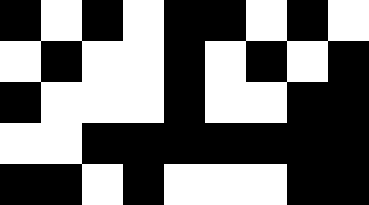[["black", "white", "black", "white", "black", "black", "white", "black", "white"], ["white", "black", "white", "white", "black", "white", "black", "white", "black"], ["black", "white", "white", "white", "black", "white", "white", "black", "black"], ["white", "white", "black", "black", "black", "black", "black", "black", "black"], ["black", "black", "white", "black", "white", "white", "white", "black", "black"]]